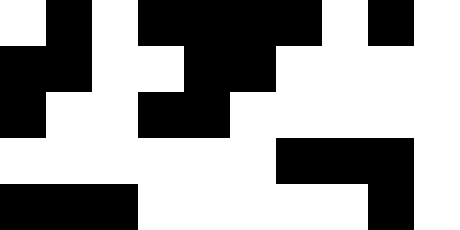[["white", "black", "white", "black", "black", "black", "black", "white", "black", "white"], ["black", "black", "white", "white", "black", "black", "white", "white", "white", "white"], ["black", "white", "white", "black", "black", "white", "white", "white", "white", "white"], ["white", "white", "white", "white", "white", "white", "black", "black", "black", "white"], ["black", "black", "black", "white", "white", "white", "white", "white", "black", "white"]]